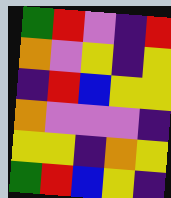[["green", "red", "violet", "indigo", "red"], ["orange", "violet", "yellow", "indigo", "yellow"], ["indigo", "red", "blue", "yellow", "yellow"], ["orange", "violet", "violet", "violet", "indigo"], ["yellow", "yellow", "indigo", "orange", "yellow"], ["green", "red", "blue", "yellow", "indigo"]]